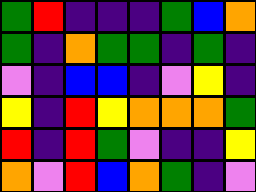[["green", "red", "indigo", "indigo", "indigo", "green", "blue", "orange"], ["green", "indigo", "orange", "green", "green", "indigo", "green", "indigo"], ["violet", "indigo", "blue", "blue", "indigo", "violet", "yellow", "indigo"], ["yellow", "indigo", "red", "yellow", "orange", "orange", "orange", "green"], ["red", "indigo", "red", "green", "violet", "indigo", "indigo", "yellow"], ["orange", "violet", "red", "blue", "orange", "green", "indigo", "violet"]]